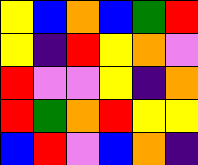[["yellow", "blue", "orange", "blue", "green", "red"], ["yellow", "indigo", "red", "yellow", "orange", "violet"], ["red", "violet", "violet", "yellow", "indigo", "orange"], ["red", "green", "orange", "red", "yellow", "yellow"], ["blue", "red", "violet", "blue", "orange", "indigo"]]